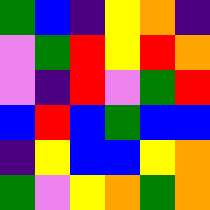[["green", "blue", "indigo", "yellow", "orange", "indigo"], ["violet", "green", "red", "yellow", "red", "orange"], ["violet", "indigo", "red", "violet", "green", "red"], ["blue", "red", "blue", "green", "blue", "blue"], ["indigo", "yellow", "blue", "blue", "yellow", "orange"], ["green", "violet", "yellow", "orange", "green", "orange"]]